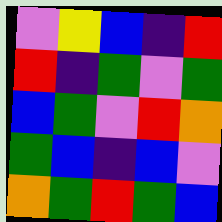[["violet", "yellow", "blue", "indigo", "red"], ["red", "indigo", "green", "violet", "green"], ["blue", "green", "violet", "red", "orange"], ["green", "blue", "indigo", "blue", "violet"], ["orange", "green", "red", "green", "blue"]]